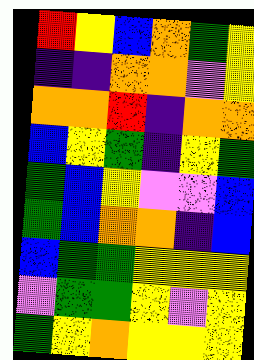[["red", "yellow", "blue", "orange", "green", "yellow"], ["indigo", "indigo", "orange", "orange", "violet", "yellow"], ["orange", "orange", "red", "indigo", "orange", "orange"], ["blue", "yellow", "green", "indigo", "yellow", "green"], ["green", "blue", "yellow", "violet", "violet", "blue"], ["green", "blue", "orange", "orange", "indigo", "blue"], ["blue", "green", "green", "yellow", "yellow", "yellow"], ["violet", "green", "green", "yellow", "violet", "yellow"], ["green", "yellow", "orange", "yellow", "yellow", "yellow"]]